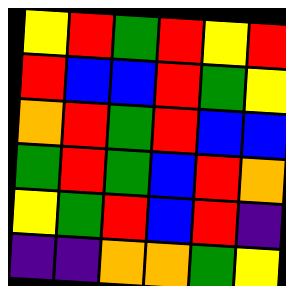[["yellow", "red", "green", "red", "yellow", "red"], ["red", "blue", "blue", "red", "green", "yellow"], ["orange", "red", "green", "red", "blue", "blue"], ["green", "red", "green", "blue", "red", "orange"], ["yellow", "green", "red", "blue", "red", "indigo"], ["indigo", "indigo", "orange", "orange", "green", "yellow"]]